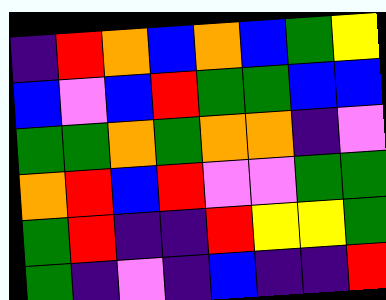[["indigo", "red", "orange", "blue", "orange", "blue", "green", "yellow"], ["blue", "violet", "blue", "red", "green", "green", "blue", "blue"], ["green", "green", "orange", "green", "orange", "orange", "indigo", "violet"], ["orange", "red", "blue", "red", "violet", "violet", "green", "green"], ["green", "red", "indigo", "indigo", "red", "yellow", "yellow", "green"], ["green", "indigo", "violet", "indigo", "blue", "indigo", "indigo", "red"]]